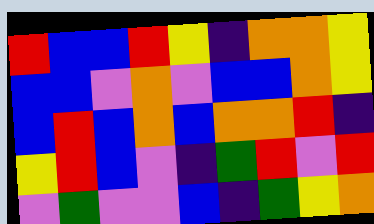[["red", "blue", "blue", "red", "yellow", "indigo", "orange", "orange", "yellow"], ["blue", "blue", "violet", "orange", "violet", "blue", "blue", "orange", "yellow"], ["blue", "red", "blue", "orange", "blue", "orange", "orange", "red", "indigo"], ["yellow", "red", "blue", "violet", "indigo", "green", "red", "violet", "red"], ["violet", "green", "violet", "violet", "blue", "indigo", "green", "yellow", "orange"]]